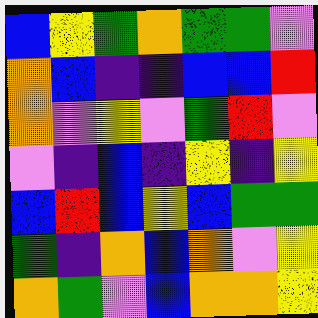[["blue", "yellow", "green", "orange", "green", "green", "violet"], ["orange", "blue", "indigo", "indigo", "blue", "blue", "red"], ["orange", "violet", "yellow", "violet", "green", "red", "violet"], ["violet", "indigo", "blue", "indigo", "yellow", "indigo", "yellow"], ["blue", "red", "blue", "yellow", "blue", "green", "green"], ["green", "indigo", "orange", "blue", "orange", "violet", "yellow"], ["orange", "green", "violet", "blue", "orange", "orange", "yellow"]]